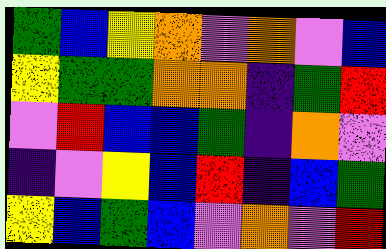[["green", "blue", "yellow", "orange", "violet", "orange", "violet", "blue"], ["yellow", "green", "green", "orange", "orange", "indigo", "green", "red"], ["violet", "red", "blue", "blue", "green", "indigo", "orange", "violet"], ["indigo", "violet", "yellow", "blue", "red", "indigo", "blue", "green"], ["yellow", "blue", "green", "blue", "violet", "orange", "violet", "red"]]